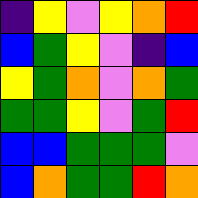[["indigo", "yellow", "violet", "yellow", "orange", "red"], ["blue", "green", "yellow", "violet", "indigo", "blue"], ["yellow", "green", "orange", "violet", "orange", "green"], ["green", "green", "yellow", "violet", "green", "red"], ["blue", "blue", "green", "green", "green", "violet"], ["blue", "orange", "green", "green", "red", "orange"]]